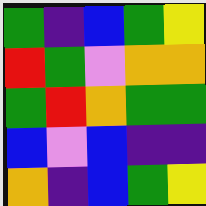[["green", "indigo", "blue", "green", "yellow"], ["red", "green", "violet", "orange", "orange"], ["green", "red", "orange", "green", "green"], ["blue", "violet", "blue", "indigo", "indigo"], ["orange", "indigo", "blue", "green", "yellow"]]